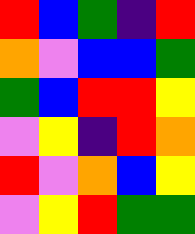[["red", "blue", "green", "indigo", "red"], ["orange", "violet", "blue", "blue", "green"], ["green", "blue", "red", "red", "yellow"], ["violet", "yellow", "indigo", "red", "orange"], ["red", "violet", "orange", "blue", "yellow"], ["violet", "yellow", "red", "green", "green"]]